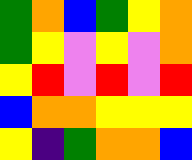[["green", "orange", "blue", "green", "yellow", "orange"], ["green", "yellow", "violet", "yellow", "violet", "orange"], ["yellow", "red", "violet", "red", "violet", "red"], ["blue", "orange", "orange", "yellow", "yellow", "yellow"], ["yellow", "indigo", "green", "orange", "orange", "blue"]]